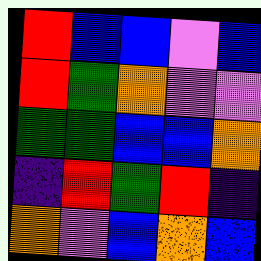[["red", "blue", "blue", "violet", "blue"], ["red", "green", "orange", "violet", "violet"], ["green", "green", "blue", "blue", "orange"], ["indigo", "red", "green", "red", "indigo"], ["orange", "violet", "blue", "orange", "blue"]]